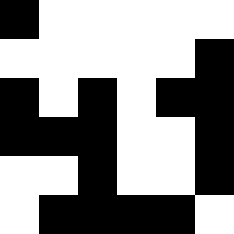[["black", "white", "white", "white", "white", "white"], ["white", "white", "white", "white", "white", "black"], ["black", "white", "black", "white", "black", "black"], ["black", "black", "black", "white", "white", "black"], ["white", "white", "black", "white", "white", "black"], ["white", "black", "black", "black", "black", "white"]]